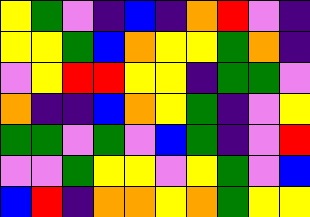[["yellow", "green", "violet", "indigo", "blue", "indigo", "orange", "red", "violet", "indigo"], ["yellow", "yellow", "green", "blue", "orange", "yellow", "yellow", "green", "orange", "indigo"], ["violet", "yellow", "red", "red", "yellow", "yellow", "indigo", "green", "green", "violet"], ["orange", "indigo", "indigo", "blue", "orange", "yellow", "green", "indigo", "violet", "yellow"], ["green", "green", "violet", "green", "violet", "blue", "green", "indigo", "violet", "red"], ["violet", "violet", "green", "yellow", "yellow", "violet", "yellow", "green", "violet", "blue"], ["blue", "red", "indigo", "orange", "orange", "yellow", "orange", "green", "yellow", "yellow"]]